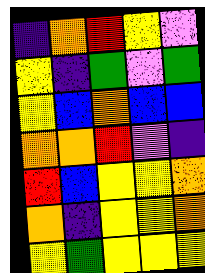[["indigo", "orange", "red", "yellow", "violet"], ["yellow", "indigo", "green", "violet", "green"], ["yellow", "blue", "orange", "blue", "blue"], ["orange", "orange", "red", "violet", "indigo"], ["red", "blue", "yellow", "yellow", "orange"], ["orange", "indigo", "yellow", "yellow", "orange"], ["yellow", "green", "yellow", "yellow", "yellow"]]